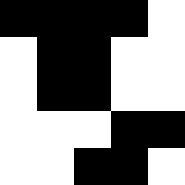[["black", "black", "black", "black", "white"], ["white", "black", "black", "white", "white"], ["white", "black", "black", "white", "white"], ["white", "white", "white", "black", "black"], ["white", "white", "black", "black", "white"]]